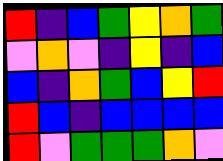[["red", "indigo", "blue", "green", "yellow", "orange", "green"], ["violet", "orange", "violet", "indigo", "yellow", "indigo", "blue"], ["blue", "indigo", "orange", "green", "blue", "yellow", "red"], ["red", "blue", "indigo", "blue", "blue", "blue", "blue"], ["red", "violet", "green", "green", "green", "orange", "violet"]]